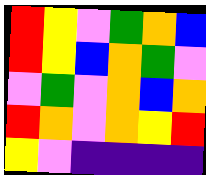[["red", "yellow", "violet", "green", "orange", "blue"], ["red", "yellow", "blue", "orange", "green", "violet"], ["violet", "green", "violet", "orange", "blue", "orange"], ["red", "orange", "violet", "orange", "yellow", "red"], ["yellow", "violet", "indigo", "indigo", "indigo", "indigo"]]